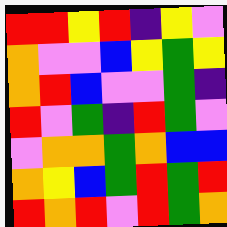[["red", "red", "yellow", "red", "indigo", "yellow", "violet"], ["orange", "violet", "violet", "blue", "yellow", "green", "yellow"], ["orange", "red", "blue", "violet", "violet", "green", "indigo"], ["red", "violet", "green", "indigo", "red", "green", "violet"], ["violet", "orange", "orange", "green", "orange", "blue", "blue"], ["orange", "yellow", "blue", "green", "red", "green", "red"], ["red", "orange", "red", "violet", "red", "green", "orange"]]